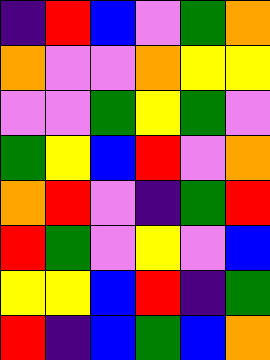[["indigo", "red", "blue", "violet", "green", "orange"], ["orange", "violet", "violet", "orange", "yellow", "yellow"], ["violet", "violet", "green", "yellow", "green", "violet"], ["green", "yellow", "blue", "red", "violet", "orange"], ["orange", "red", "violet", "indigo", "green", "red"], ["red", "green", "violet", "yellow", "violet", "blue"], ["yellow", "yellow", "blue", "red", "indigo", "green"], ["red", "indigo", "blue", "green", "blue", "orange"]]